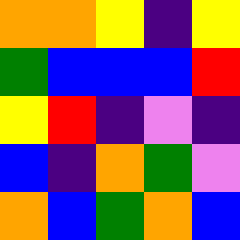[["orange", "orange", "yellow", "indigo", "yellow"], ["green", "blue", "blue", "blue", "red"], ["yellow", "red", "indigo", "violet", "indigo"], ["blue", "indigo", "orange", "green", "violet"], ["orange", "blue", "green", "orange", "blue"]]